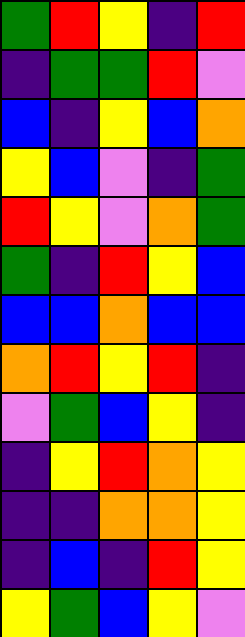[["green", "red", "yellow", "indigo", "red"], ["indigo", "green", "green", "red", "violet"], ["blue", "indigo", "yellow", "blue", "orange"], ["yellow", "blue", "violet", "indigo", "green"], ["red", "yellow", "violet", "orange", "green"], ["green", "indigo", "red", "yellow", "blue"], ["blue", "blue", "orange", "blue", "blue"], ["orange", "red", "yellow", "red", "indigo"], ["violet", "green", "blue", "yellow", "indigo"], ["indigo", "yellow", "red", "orange", "yellow"], ["indigo", "indigo", "orange", "orange", "yellow"], ["indigo", "blue", "indigo", "red", "yellow"], ["yellow", "green", "blue", "yellow", "violet"]]